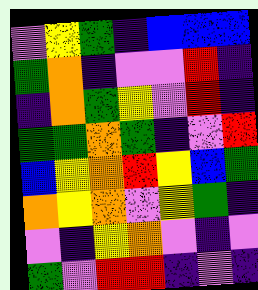[["violet", "yellow", "green", "indigo", "blue", "blue", "blue"], ["green", "orange", "indigo", "violet", "violet", "red", "indigo"], ["indigo", "orange", "green", "yellow", "violet", "red", "indigo"], ["green", "green", "orange", "green", "indigo", "violet", "red"], ["blue", "yellow", "orange", "red", "yellow", "blue", "green"], ["orange", "yellow", "orange", "violet", "yellow", "green", "indigo"], ["violet", "indigo", "yellow", "orange", "violet", "indigo", "violet"], ["green", "violet", "red", "red", "indigo", "violet", "indigo"]]